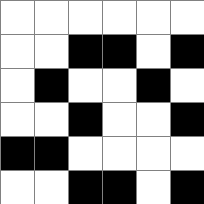[["white", "white", "white", "white", "white", "white"], ["white", "white", "black", "black", "white", "black"], ["white", "black", "white", "white", "black", "white"], ["white", "white", "black", "white", "white", "black"], ["black", "black", "white", "white", "white", "white"], ["white", "white", "black", "black", "white", "black"]]